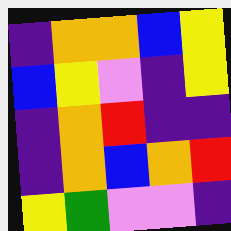[["indigo", "orange", "orange", "blue", "yellow"], ["blue", "yellow", "violet", "indigo", "yellow"], ["indigo", "orange", "red", "indigo", "indigo"], ["indigo", "orange", "blue", "orange", "red"], ["yellow", "green", "violet", "violet", "indigo"]]